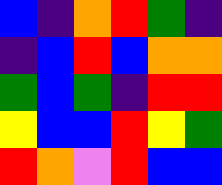[["blue", "indigo", "orange", "red", "green", "indigo"], ["indigo", "blue", "red", "blue", "orange", "orange"], ["green", "blue", "green", "indigo", "red", "red"], ["yellow", "blue", "blue", "red", "yellow", "green"], ["red", "orange", "violet", "red", "blue", "blue"]]